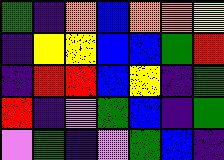[["green", "indigo", "orange", "blue", "orange", "orange", "yellow"], ["indigo", "yellow", "yellow", "blue", "blue", "green", "red"], ["indigo", "red", "red", "blue", "yellow", "indigo", "green"], ["red", "indigo", "violet", "green", "blue", "indigo", "green"], ["violet", "green", "indigo", "violet", "green", "blue", "indigo"]]